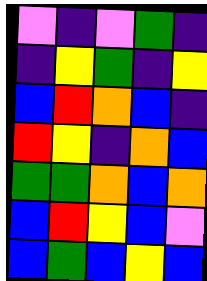[["violet", "indigo", "violet", "green", "indigo"], ["indigo", "yellow", "green", "indigo", "yellow"], ["blue", "red", "orange", "blue", "indigo"], ["red", "yellow", "indigo", "orange", "blue"], ["green", "green", "orange", "blue", "orange"], ["blue", "red", "yellow", "blue", "violet"], ["blue", "green", "blue", "yellow", "blue"]]